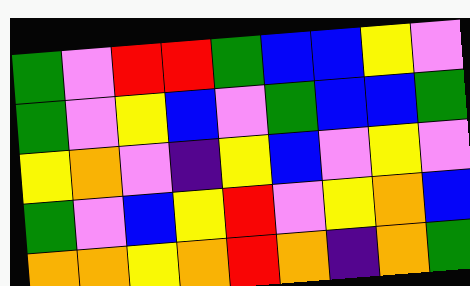[["green", "violet", "red", "red", "green", "blue", "blue", "yellow", "violet"], ["green", "violet", "yellow", "blue", "violet", "green", "blue", "blue", "green"], ["yellow", "orange", "violet", "indigo", "yellow", "blue", "violet", "yellow", "violet"], ["green", "violet", "blue", "yellow", "red", "violet", "yellow", "orange", "blue"], ["orange", "orange", "yellow", "orange", "red", "orange", "indigo", "orange", "green"]]